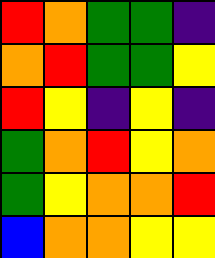[["red", "orange", "green", "green", "indigo"], ["orange", "red", "green", "green", "yellow"], ["red", "yellow", "indigo", "yellow", "indigo"], ["green", "orange", "red", "yellow", "orange"], ["green", "yellow", "orange", "orange", "red"], ["blue", "orange", "orange", "yellow", "yellow"]]